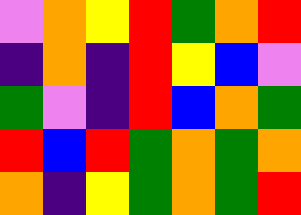[["violet", "orange", "yellow", "red", "green", "orange", "red"], ["indigo", "orange", "indigo", "red", "yellow", "blue", "violet"], ["green", "violet", "indigo", "red", "blue", "orange", "green"], ["red", "blue", "red", "green", "orange", "green", "orange"], ["orange", "indigo", "yellow", "green", "orange", "green", "red"]]